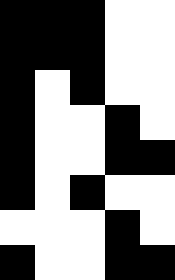[["black", "black", "black", "white", "white"], ["black", "black", "black", "white", "white"], ["black", "white", "black", "white", "white"], ["black", "white", "white", "black", "white"], ["black", "white", "white", "black", "black"], ["black", "white", "black", "white", "white"], ["white", "white", "white", "black", "white"], ["black", "white", "white", "black", "black"]]